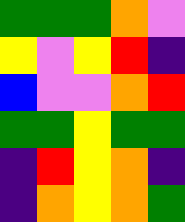[["green", "green", "green", "orange", "violet"], ["yellow", "violet", "yellow", "red", "indigo"], ["blue", "violet", "violet", "orange", "red"], ["green", "green", "yellow", "green", "green"], ["indigo", "red", "yellow", "orange", "indigo"], ["indigo", "orange", "yellow", "orange", "green"]]